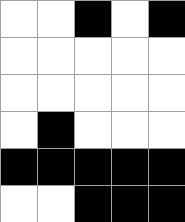[["white", "white", "black", "white", "black"], ["white", "white", "white", "white", "white"], ["white", "white", "white", "white", "white"], ["white", "black", "white", "white", "white"], ["black", "black", "black", "black", "black"], ["white", "white", "black", "black", "black"]]